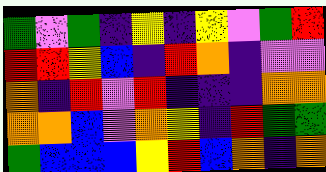[["green", "violet", "green", "indigo", "yellow", "indigo", "yellow", "violet", "green", "red"], ["red", "red", "yellow", "blue", "indigo", "red", "orange", "indigo", "violet", "violet"], ["orange", "indigo", "red", "violet", "red", "indigo", "indigo", "indigo", "orange", "orange"], ["orange", "orange", "blue", "violet", "orange", "yellow", "indigo", "red", "green", "green"], ["green", "blue", "blue", "blue", "yellow", "red", "blue", "orange", "indigo", "orange"]]